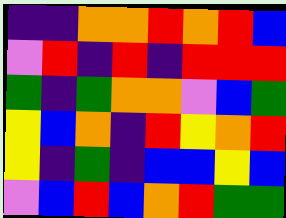[["indigo", "indigo", "orange", "orange", "red", "orange", "red", "blue"], ["violet", "red", "indigo", "red", "indigo", "red", "red", "red"], ["green", "indigo", "green", "orange", "orange", "violet", "blue", "green"], ["yellow", "blue", "orange", "indigo", "red", "yellow", "orange", "red"], ["yellow", "indigo", "green", "indigo", "blue", "blue", "yellow", "blue"], ["violet", "blue", "red", "blue", "orange", "red", "green", "green"]]